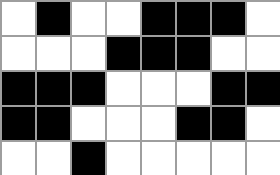[["white", "black", "white", "white", "black", "black", "black", "white"], ["white", "white", "white", "black", "black", "black", "white", "white"], ["black", "black", "black", "white", "white", "white", "black", "black"], ["black", "black", "white", "white", "white", "black", "black", "white"], ["white", "white", "black", "white", "white", "white", "white", "white"]]